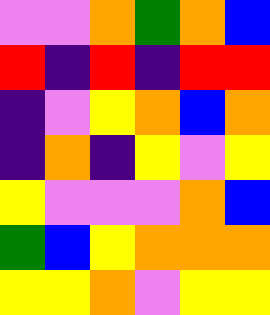[["violet", "violet", "orange", "green", "orange", "blue"], ["red", "indigo", "red", "indigo", "red", "red"], ["indigo", "violet", "yellow", "orange", "blue", "orange"], ["indigo", "orange", "indigo", "yellow", "violet", "yellow"], ["yellow", "violet", "violet", "violet", "orange", "blue"], ["green", "blue", "yellow", "orange", "orange", "orange"], ["yellow", "yellow", "orange", "violet", "yellow", "yellow"]]